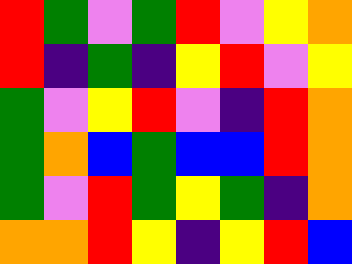[["red", "green", "violet", "green", "red", "violet", "yellow", "orange"], ["red", "indigo", "green", "indigo", "yellow", "red", "violet", "yellow"], ["green", "violet", "yellow", "red", "violet", "indigo", "red", "orange"], ["green", "orange", "blue", "green", "blue", "blue", "red", "orange"], ["green", "violet", "red", "green", "yellow", "green", "indigo", "orange"], ["orange", "orange", "red", "yellow", "indigo", "yellow", "red", "blue"]]